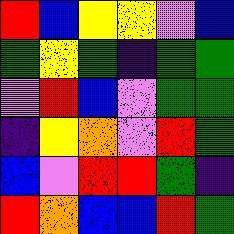[["red", "blue", "yellow", "yellow", "violet", "blue"], ["green", "yellow", "green", "indigo", "green", "green"], ["violet", "red", "blue", "violet", "green", "green"], ["indigo", "yellow", "orange", "violet", "red", "green"], ["blue", "violet", "red", "red", "green", "indigo"], ["red", "orange", "blue", "blue", "red", "green"]]